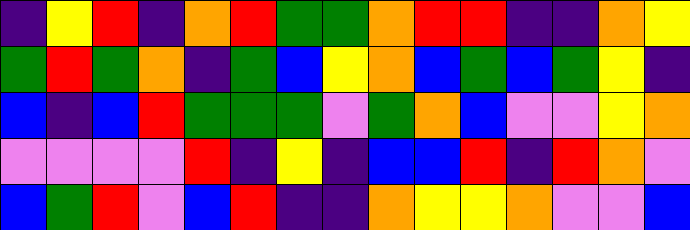[["indigo", "yellow", "red", "indigo", "orange", "red", "green", "green", "orange", "red", "red", "indigo", "indigo", "orange", "yellow"], ["green", "red", "green", "orange", "indigo", "green", "blue", "yellow", "orange", "blue", "green", "blue", "green", "yellow", "indigo"], ["blue", "indigo", "blue", "red", "green", "green", "green", "violet", "green", "orange", "blue", "violet", "violet", "yellow", "orange"], ["violet", "violet", "violet", "violet", "red", "indigo", "yellow", "indigo", "blue", "blue", "red", "indigo", "red", "orange", "violet"], ["blue", "green", "red", "violet", "blue", "red", "indigo", "indigo", "orange", "yellow", "yellow", "orange", "violet", "violet", "blue"]]